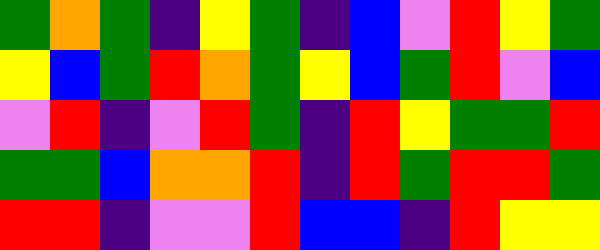[["green", "orange", "green", "indigo", "yellow", "green", "indigo", "blue", "violet", "red", "yellow", "green"], ["yellow", "blue", "green", "red", "orange", "green", "yellow", "blue", "green", "red", "violet", "blue"], ["violet", "red", "indigo", "violet", "red", "green", "indigo", "red", "yellow", "green", "green", "red"], ["green", "green", "blue", "orange", "orange", "red", "indigo", "red", "green", "red", "red", "green"], ["red", "red", "indigo", "violet", "violet", "red", "blue", "blue", "indigo", "red", "yellow", "yellow"]]